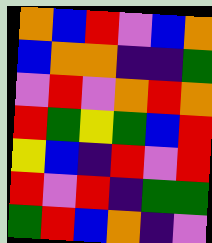[["orange", "blue", "red", "violet", "blue", "orange"], ["blue", "orange", "orange", "indigo", "indigo", "green"], ["violet", "red", "violet", "orange", "red", "orange"], ["red", "green", "yellow", "green", "blue", "red"], ["yellow", "blue", "indigo", "red", "violet", "red"], ["red", "violet", "red", "indigo", "green", "green"], ["green", "red", "blue", "orange", "indigo", "violet"]]